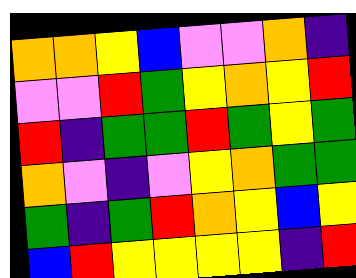[["orange", "orange", "yellow", "blue", "violet", "violet", "orange", "indigo"], ["violet", "violet", "red", "green", "yellow", "orange", "yellow", "red"], ["red", "indigo", "green", "green", "red", "green", "yellow", "green"], ["orange", "violet", "indigo", "violet", "yellow", "orange", "green", "green"], ["green", "indigo", "green", "red", "orange", "yellow", "blue", "yellow"], ["blue", "red", "yellow", "yellow", "yellow", "yellow", "indigo", "red"]]